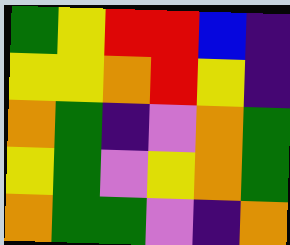[["green", "yellow", "red", "red", "blue", "indigo"], ["yellow", "yellow", "orange", "red", "yellow", "indigo"], ["orange", "green", "indigo", "violet", "orange", "green"], ["yellow", "green", "violet", "yellow", "orange", "green"], ["orange", "green", "green", "violet", "indigo", "orange"]]